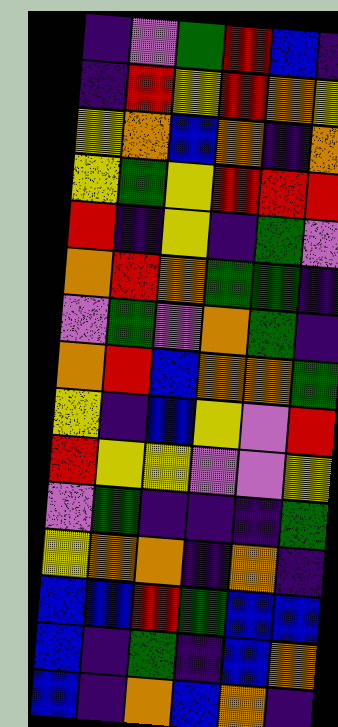[["indigo", "violet", "green", "red", "blue", "indigo"], ["indigo", "red", "yellow", "red", "orange", "yellow"], ["yellow", "orange", "blue", "orange", "indigo", "orange"], ["yellow", "green", "yellow", "red", "red", "red"], ["red", "indigo", "yellow", "indigo", "green", "violet"], ["orange", "red", "orange", "green", "green", "indigo"], ["violet", "green", "violet", "orange", "green", "indigo"], ["orange", "red", "blue", "orange", "orange", "green"], ["yellow", "indigo", "blue", "yellow", "violet", "red"], ["red", "yellow", "yellow", "violet", "violet", "yellow"], ["violet", "green", "indigo", "indigo", "indigo", "green"], ["yellow", "orange", "orange", "indigo", "orange", "indigo"], ["blue", "blue", "red", "green", "blue", "blue"], ["blue", "indigo", "green", "indigo", "blue", "orange"], ["blue", "indigo", "orange", "blue", "orange", "indigo"]]